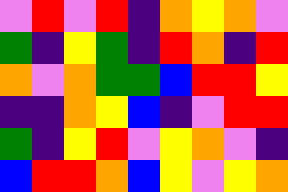[["violet", "red", "violet", "red", "indigo", "orange", "yellow", "orange", "violet"], ["green", "indigo", "yellow", "green", "indigo", "red", "orange", "indigo", "red"], ["orange", "violet", "orange", "green", "green", "blue", "red", "red", "yellow"], ["indigo", "indigo", "orange", "yellow", "blue", "indigo", "violet", "red", "red"], ["green", "indigo", "yellow", "red", "violet", "yellow", "orange", "violet", "indigo"], ["blue", "red", "red", "orange", "blue", "yellow", "violet", "yellow", "orange"]]